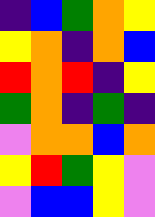[["indigo", "blue", "green", "orange", "yellow"], ["yellow", "orange", "indigo", "orange", "blue"], ["red", "orange", "red", "indigo", "yellow"], ["green", "orange", "indigo", "green", "indigo"], ["violet", "orange", "orange", "blue", "orange"], ["yellow", "red", "green", "yellow", "violet"], ["violet", "blue", "blue", "yellow", "violet"]]